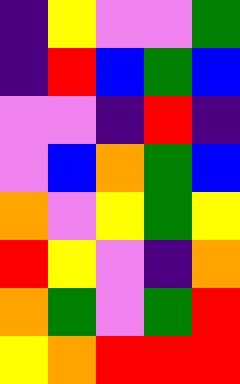[["indigo", "yellow", "violet", "violet", "green"], ["indigo", "red", "blue", "green", "blue"], ["violet", "violet", "indigo", "red", "indigo"], ["violet", "blue", "orange", "green", "blue"], ["orange", "violet", "yellow", "green", "yellow"], ["red", "yellow", "violet", "indigo", "orange"], ["orange", "green", "violet", "green", "red"], ["yellow", "orange", "red", "red", "red"]]